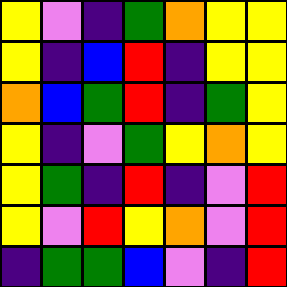[["yellow", "violet", "indigo", "green", "orange", "yellow", "yellow"], ["yellow", "indigo", "blue", "red", "indigo", "yellow", "yellow"], ["orange", "blue", "green", "red", "indigo", "green", "yellow"], ["yellow", "indigo", "violet", "green", "yellow", "orange", "yellow"], ["yellow", "green", "indigo", "red", "indigo", "violet", "red"], ["yellow", "violet", "red", "yellow", "orange", "violet", "red"], ["indigo", "green", "green", "blue", "violet", "indigo", "red"]]